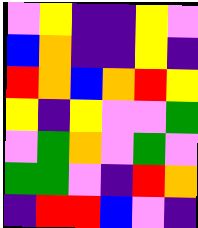[["violet", "yellow", "indigo", "indigo", "yellow", "violet"], ["blue", "orange", "indigo", "indigo", "yellow", "indigo"], ["red", "orange", "blue", "orange", "red", "yellow"], ["yellow", "indigo", "yellow", "violet", "violet", "green"], ["violet", "green", "orange", "violet", "green", "violet"], ["green", "green", "violet", "indigo", "red", "orange"], ["indigo", "red", "red", "blue", "violet", "indigo"]]